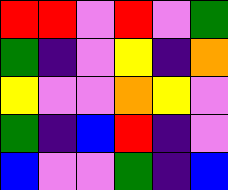[["red", "red", "violet", "red", "violet", "green"], ["green", "indigo", "violet", "yellow", "indigo", "orange"], ["yellow", "violet", "violet", "orange", "yellow", "violet"], ["green", "indigo", "blue", "red", "indigo", "violet"], ["blue", "violet", "violet", "green", "indigo", "blue"]]